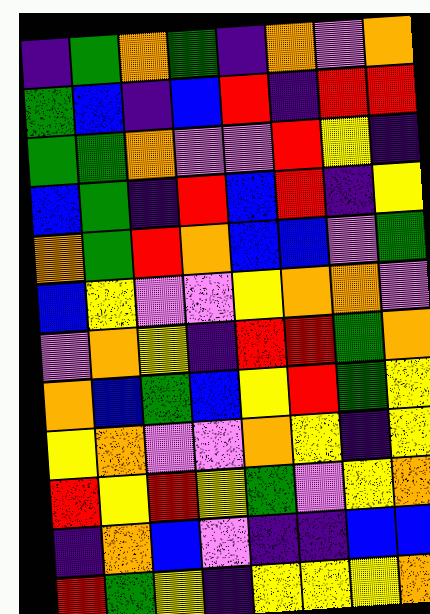[["indigo", "green", "orange", "green", "indigo", "orange", "violet", "orange"], ["green", "blue", "indigo", "blue", "red", "indigo", "red", "red"], ["green", "green", "orange", "violet", "violet", "red", "yellow", "indigo"], ["blue", "green", "indigo", "red", "blue", "red", "indigo", "yellow"], ["orange", "green", "red", "orange", "blue", "blue", "violet", "green"], ["blue", "yellow", "violet", "violet", "yellow", "orange", "orange", "violet"], ["violet", "orange", "yellow", "indigo", "red", "red", "green", "orange"], ["orange", "blue", "green", "blue", "yellow", "red", "green", "yellow"], ["yellow", "orange", "violet", "violet", "orange", "yellow", "indigo", "yellow"], ["red", "yellow", "red", "yellow", "green", "violet", "yellow", "orange"], ["indigo", "orange", "blue", "violet", "indigo", "indigo", "blue", "blue"], ["red", "green", "yellow", "indigo", "yellow", "yellow", "yellow", "orange"]]